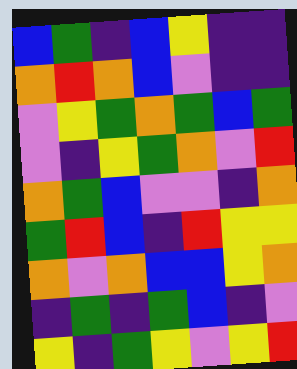[["blue", "green", "indigo", "blue", "yellow", "indigo", "indigo"], ["orange", "red", "orange", "blue", "violet", "indigo", "indigo"], ["violet", "yellow", "green", "orange", "green", "blue", "green"], ["violet", "indigo", "yellow", "green", "orange", "violet", "red"], ["orange", "green", "blue", "violet", "violet", "indigo", "orange"], ["green", "red", "blue", "indigo", "red", "yellow", "yellow"], ["orange", "violet", "orange", "blue", "blue", "yellow", "orange"], ["indigo", "green", "indigo", "green", "blue", "indigo", "violet"], ["yellow", "indigo", "green", "yellow", "violet", "yellow", "red"]]